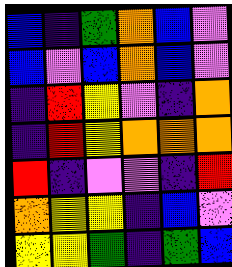[["blue", "indigo", "green", "orange", "blue", "violet"], ["blue", "violet", "blue", "orange", "blue", "violet"], ["indigo", "red", "yellow", "violet", "indigo", "orange"], ["indigo", "red", "yellow", "orange", "orange", "orange"], ["red", "indigo", "violet", "violet", "indigo", "red"], ["orange", "yellow", "yellow", "indigo", "blue", "violet"], ["yellow", "yellow", "green", "indigo", "green", "blue"]]